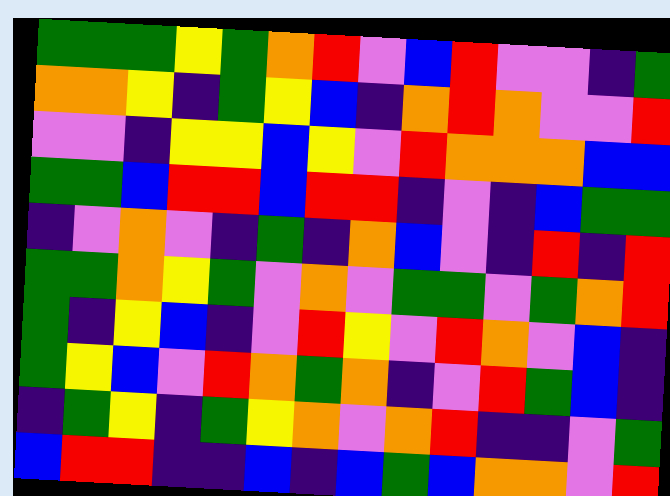[["green", "green", "green", "yellow", "green", "orange", "red", "violet", "blue", "red", "violet", "violet", "indigo", "green"], ["orange", "orange", "yellow", "indigo", "green", "yellow", "blue", "indigo", "orange", "red", "orange", "violet", "violet", "red"], ["violet", "violet", "indigo", "yellow", "yellow", "blue", "yellow", "violet", "red", "orange", "orange", "orange", "blue", "blue"], ["green", "green", "blue", "red", "red", "blue", "red", "red", "indigo", "violet", "indigo", "blue", "green", "green"], ["indigo", "violet", "orange", "violet", "indigo", "green", "indigo", "orange", "blue", "violet", "indigo", "red", "indigo", "red"], ["green", "green", "orange", "yellow", "green", "violet", "orange", "violet", "green", "green", "violet", "green", "orange", "red"], ["green", "indigo", "yellow", "blue", "indigo", "violet", "red", "yellow", "violet", "red", "orange", "violet", "blue", "indigo"], ["green", "yellow", "blue", "violet", "red", "orange", "green", "orange", "indigo", "violet", "red", "green", "blue", "indigo"], ["indigo", "green", "yellow", "indigo", "green", "yellow", "orange", "violet", "orange", "red", "indigo", "indigo", "violet", "green"], ["blue", "red", "red", "indigo", "indigo", "blue", "indigo", "blue", "green", "blue", "orange", "orange", "violet", "red"]]